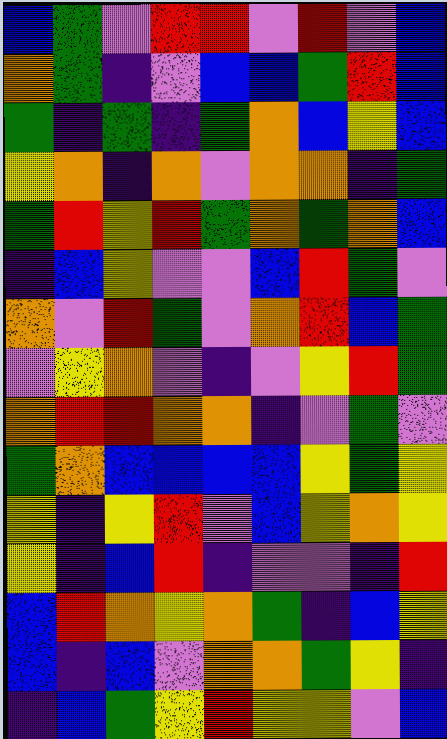[["blue", "green", "violet", "red", "red", "violet", "red", "violet", "blue"], ["orange", "green", "indigo", "violet", "blue", "blue", "green", "red", "blue"], ["green", "indigo", "green", "indigo", "green", "orange", "blue", "yellow", "blue"], ["yellow", "orange", "indigo", "orange", "violet", "orange", "orange", "indigo", "green"], ["green", "red", "yellow", "red", "green", "orange", "green", "orange", "blue"], ["indigo", "blue", "yellow", "violet", "violet", "blue", "red", "green", "violet"], ["orange", "violet", "red", "green", "violet", "orange", "red", "blue", "green"], ["violet", "yellow", "orange", "violet", "indigo", "violet", "yellow", "red", "green"], ["orange", "red", "red", "orange", "orange", "indigo", "violet", "green", "violet"], ["green", "orange", "blue", "blue", "blue", "blue", "yellow", "green", "yellow"], ["yellow", "indigo", "yellow", "red", "violet", "blue", "yellow", "orange", "yellow"], ["yellow", "indigo", "blue", "red", "indigo", "violet", "violet", "indigo", "red"], ["blue", "red", "orange", "yellow", "orange", "green", "indigo", "blue", "yellow"], ["blue", "indigo", "blue", "violet", "orange", "orange", "green", "yellow", "indigo"], ["indigo", "blue", "green", "yellow", "red", "yellow", "yellow", "violet", "blue"]]